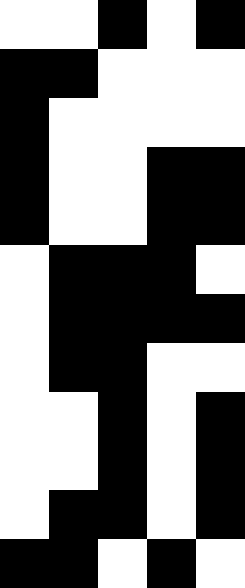[["white", "white", "black", "white", "black"], ["black", "black", "white", "white", "white"], ["black", "white", "white", "white", "white"], ["black", "white", "white", "black", "black"], ["black", "white", "white", "black", "black"], ["white", "black", "black", "black", "white"], ["white", "black", "black", "black", "black"], ["white", "black", "black", "white", "white"], ["white", "white", "black", "white", "black"], ["white", "white", "black", "white", "black"], ["white", "black", "black", "white", "black"], ["black", "black", "white", "black", "white"]]